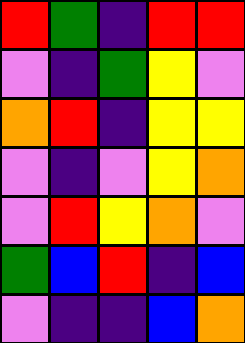[["red", "green", "indigo", "red", "red"], ["violet", "indigo", "green", "yellow", "violet"], ["orange", "red", "indigo", "yellow", "yellow"], ["violet", "indigo", "violet", "yellow", "orange"], ["violet", "red", "yellow", "orange", "violet"], ["green", "blue", "red", "indigo", "blue"], ["violet", "indigo", "indigo", "blue", "orange"]]